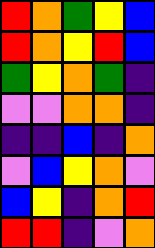[["red", "orange", "green", "yellow", "blue"], ["red", "orange", "yellow", "red", "blue"], ["green", "yellow", "orange", "green", "indigo"], ["violet", "violet", "orange", "orange", "indigo"], ["indigo", "indigo", "blue", "indigo", "orange"], ["violet", "blue", "yellow", "orange", "violet"], ["blue", "yellow", "indigo", "orange", "red"], ["red", "red", "indigo", "violet", "orange"]]